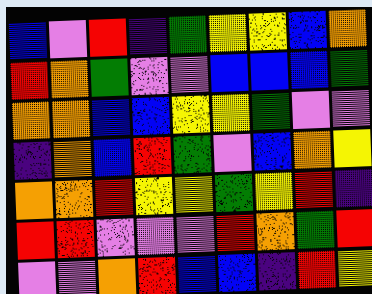[["blue", "violet", "red", "indigo", "green", "yellow", "yellow", "blue", "orange"], ["red", "orange", "green", "violet", "violet", "blue", "blue", "blue", "green"], ["orange", "orange", "blue", "blue", "yellow", "yellow", "green", "violet", "violet"], ["indigo", "orange", "blue", "red", "green", "violet", "blue", "orange", "yellow"], ["orange", "orange", "red", "yellow", "yellow", "green", "yellow", "red", "indigo"], ["red", "red", "violet", "violet", "violet", "red", "orange", "green", "red"], ["violet", "violet", "orange", "red", "blue", "blue", "indigo", "red", "yellow"]]